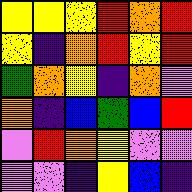[["yellow", "yellow", "yellow", "red", "orange", "red"], ["yellow", "indigo", "orange", "red", "yellow", "red"], ["green", "orange", "yellow", "indigo", "orange", "violet"], ["orange", "indigo", "blue", "green", "blue", "red"], ["violet", "red", "orange", "yellow", "violet", "violet"], ["violet", "violet", "indigo", "yellow", "blue", "indigo"]]